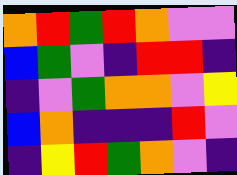[["orange", "red", "green", "red", "orange", "violet", "violet"], ["blue", "green", "violet", "indigo", "red", "red", "indigo"], ["indigo", "violet", "green", "orange", "orange", "violet", "yellow"], ["blue", "orange", "indigo", "indigo", "indigo", "red", "violet"], ["indigo", "yellow", "red", "green", "orange", "violet", "indigo"]]